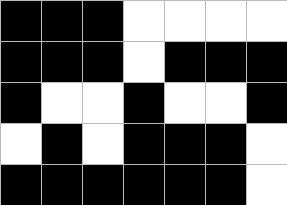[["black", "black", "black", "white", "white", "white", "white"], ["black", "black", "black", "white", "black", "black", "black"], ["black", "white", "white", "black", "white", "white", "black"], ["white", "black", "white", "black", "black", "black", "white"], ["black", "black", "black", "black", "black", "black", "white"]]